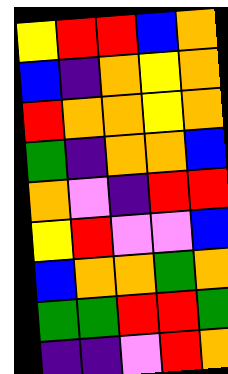[["yellow", "red", "red", "blue", "orange"], ["blue", "indigo", "orange", "yellow", "orange"], ["red", "orange", "orange", "yellow", "orange"], ["green", "indigo", "orange", "orange", "blue"], ["orange", "violet", "indigo", "red", "red"], ["yellow", "red", "violet", "violet", "blue"], ["blue", "orange", "orange", "green", "orange"], ["green", "green", "red", "red", "green"], ["indigo", "indigo", "violet", "red", "orange"]]